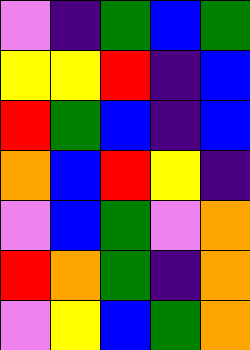[["violet", "indigo", "green", "blue", "green"], ["yellow", "yellow", "red", "indigo", "blue"], ["red", "green", "blue", "indigo", "blue"], ["orange", "blue", "red", "yellow", "indigo"], ["violet", "blue", "green", "violet", "orange"], ["red", "orange", "green", "indigo", "orange"], ["violet", "yellow", "blue", "green", "orange"]]